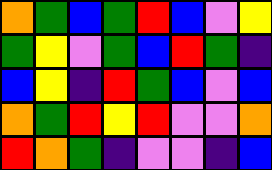[["orange", "green", "blue", "green", "red", "blue", "violet", "yellow"], ["green", "yellow", "violet", "green", "blue", "red", "green", "indigo"], ["blue", "yellow", "indigo", "red", "green", "blue", "violet", "blue"], ["orange", "green", "red", "yellow", "red", "violet", "violet", "orange"], ["red", "orange", "green", "indigo", "violet", "violet", "indigo", "blue"]]